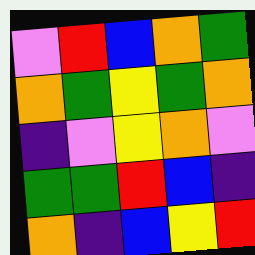[["violet", "red", "blue", "orange", "green"], ["orange", "green", "yellow", "green", "orange"], ["indigo", "violet", "yellow", "orange", "violet"], ["green", "green", "red", "blue", "indigo"], ["orange", "indigo", "blue", "yellow", "red"]]